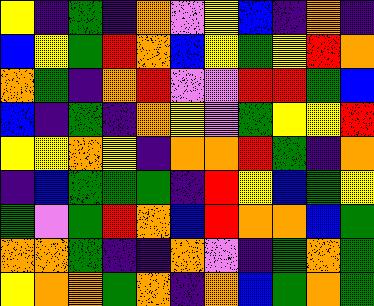[["yellow", "indigo", "green", "indigo", "orange", "violet", "yellow", "blue", "indigo", "orange", "indigo"], ["blue", "yellow", "green", "red", "orange", "blue", "yellow", "green", "yellow", "red", "orange"], ["orange", "green", "indigo", "orange", "red", "violet", "violet", "red", "red", "green", "blue"], ["blue", "indigo", "green", "indigo", "orange", "yellow", "violet", "green", "yellow", "yellow", "red"], ["yellow", "yellow", "orange", "yellow", "indigo", "orange", "orange", "red", "green", "indigo", "orange"], ["indigo", "blue", "green", "green", "green", "indigo", "red", "yellow", "blue", "green", "yellow"], ["green", "violet", "green", "red", "orange", "blue", "red", "orange", "orange", "blue", "green"], ["orange", "orange", "green", "indigo", "indigo", "orange", "violet", "indigo", "green", "orange", "green"], ["yellow", "orange", "orange", "green", "orange", "indigo", "orange", "blue", "green", "orange", "green"]]